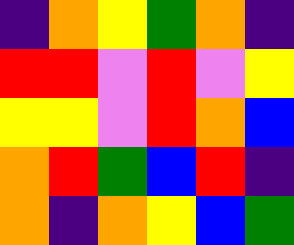[["indigo", "orange", "yellow", "green", "orange", "indigo"], ["red", "red", "violet", "red", "violet", "yellow"], ["yellow", "yellow", "violet", "red", "orange", "blue"], ["orange", "red", "green", "blue", "red", "indigo"], ["orange", "indigo", "orange", "yellow", "blue", "green"]]